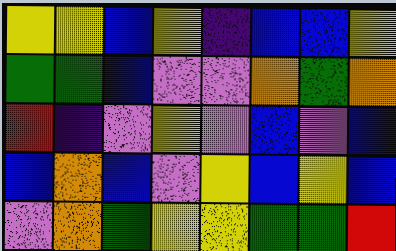[["yellow", "yellow", "blue", "yellow", "indigo", "blue", "blue", "yellow"], ["green", "green", "blue", "violet", "violet", "orange", "green", "orange"], ["red", "indigo", "violet", "yellow", "violet", "blue", "violet", "blue"], ["blue", "orange", "blue", "violet", "yellow", "blue", "yellow", "blue"], ["violet", "orange", "green", "yellow", "yellow", "green", "green", "red"]]